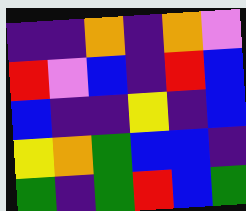[["indigo", "indigo", "orange", "indigo", "orange", "violet"], ["red", "violet", "blue", "indigo", "red", "blue"], ["blue", "indigo", "indigo", "yellow", "indigo", "blue"], ["yellow", "orange", "green", "blue", "blue", "indigo"], ["green", "indigo", "green", "red", "blue", "green"]]